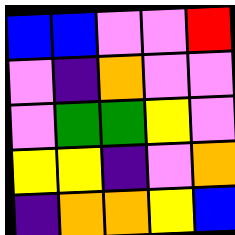[["blue", "blue", "violet", "violet", "red"], ["violet", "indigo", "orange", "violet", "violet"], ["violet", "green", "green", "yellow", "violet"], ["yellow", "yellow", "indigo", "violet", "orange"], ["indigo", "orange", "orange", "yellow", "blue"]]